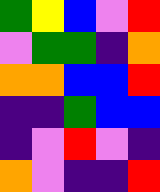[["green", "yellow", "blue", "violet", "red"], ["violet", "green", "green", "indigo", "orange"], ["orange", "orange", "blue", "blue", "red"], ["indigo", "indigo", "green", "blue", "blue"], ["indigo", "violet", "red", "violet", "indigo"], ["orange", "violet", "indigo", "indigo", "red"]]